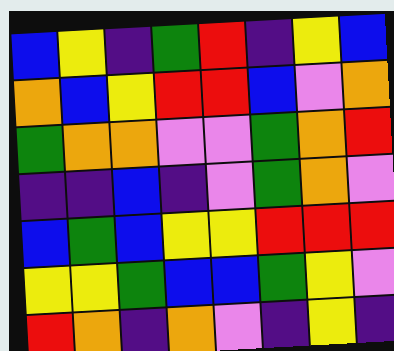[["blue", "yellow", "indigo", "green", "red", "indigo", "yellow", "blue"], ["orange", "blue", "yellow", "red", "red", "blue", "violet", "orange"], ["green", "orange", "orange", "violet", "violet", "green", "orange", "red"], ["indigo", "indigo", "blue", "indigo", "violet", "green", "orange", "violet"], ["blue", "green", "blue", "yellow", "yellow", "red", "red", "red"], ["yellow", "yellow", "green", "blue", "blue", "green", "yellow", "violet"], ["red", "orange", "indigo", "orange", "violet", "indigo", "yellow", "indigo"]]